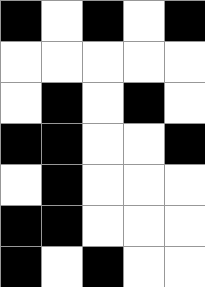[["black", "white", "black", "white", "black"], ["white", "white", "white", "white", "white"], ["white", "black", "white", "black", "white"], ["black", "black", "white", "white", "black"], ["white", "black", "white", "white", "white"], ["black", "black", "white", "white", "white"], ["black", "white", "black", "white", "white"]]